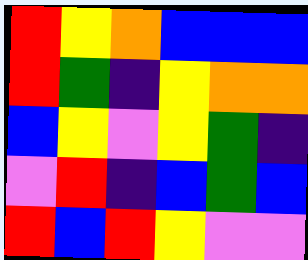[["red", "yellow", "orange", "blue", "blue", "blue"], ["red", "green", "indigo", "yellow", "orange", "orange"], ["blue", "yellow", "violet", "yellow", "green", "indigo"], ["violet", "red", "indigo", "blue", "green", "blue"], ["red", "blue", "red", "yellow", "violet", "violet"]]